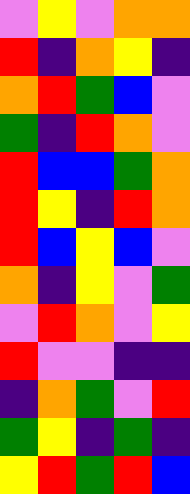[["violet", "yellow", "violet", "orange", "orange"], ["red", "indigo", "orange", "yellow", "indigo"], ["orange", "red", "green", "blue", "violet"], ["green", "indigo", "red", "orange", "violet"], ["red", "blue", "blue", "green", "orange"], ["red", "yellow", "indigo", "red", "orange"], ["red", "blue", "yellow", "blue", "violet"], ["orange", "indigo", "yellow", "violet", "green"], ["violet", "red", "orange", "violet", "yellow"], ["red", "violet", "violet", "indigo", "indigo"], ["indigo", "orange", "green", "violet", "red"], ["green", "yellow", "indigo", "green", "indigo"], ["yellow", "red", "green", "red", "blue"]]